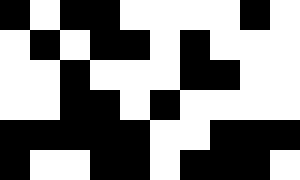[["black", "white", "black", "black", "white", "white", "white", "white", "black", "white"], ["white", "black", "white", "black", "black", "white", "black", "white", "white", "white"], ["white", "white", "black", "white", "white", "white", "black", "black", "white", "white"], ["white", "white", "black", "black", "white", "black", "white", "white", "white", "white"], ["black", "black", "black", "black", "black", "white", "white", "black", "black", "black"], ["black", "white", "white", "black", "black", "white", "black", "black", "black", "white"]]